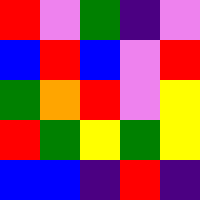[["red", "violet", "green", "indigo", "violet"], ["blue", "red", "blue", "violet", "red"], ["green", "orange", "red", "violet", "yellow"], ["red", "green", "yellow", "green", "yellow"], ["blue", "blue", "indigo", "red", "indigo"]]